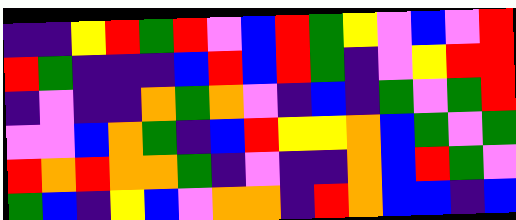[["indigo", "indigo", "yellow", "red", "green", "red", "violet", "blue", "red", "green", "yellow", "violet", "blue", "violet", "red"], ["red", "green", "indigo", "indigo", "indigo", "blue", "red", "blue", "red", "green", "indigo", "violet", "yellow", "red", "red"], ["indigo", "violet", "indigo", "indigo", "orange", "green", "orange", "violet", "indigo", "blue", "indigo", "green", "violet", "green", "red"], ["violet", "violet", "blue", "orange", "green", "indigo", "blue", "red", "yellow", "yellow", "orange", "blue", "green", "violet", "green"], ["red", "orange", "red", "orange", "orange", "green", "indigo", "violet", "indigo", "indigo", "orange", "blue", "red", "green", "violet"], ["green", "blue", "indigo", "yellow", "blue", "violet", "orange", "orange", "indigo", "red", "orange", "blue", "blue", "indigo", "blue"]]